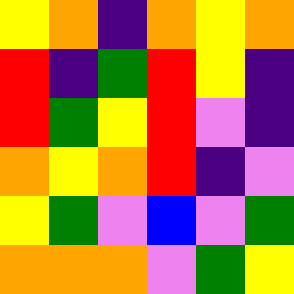[["yellow", "orange", "indigo", "orange", "yellow", "orange"], ["red", "indigo", "green", "red", "yellow", "indigo"], ["red", "green", "yellow", "red", "violet", "indigo"], ["orange", "yellow", "orange", "red", "indigo", "violet"], ["yellow", "green", "violet", "blue", "violet", "green"], ["orange", "orange", "orange", "violet", "green", "yellow"]]